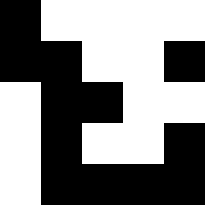[["black", "white", "white", "white", "white"], ["black", "black", "white", "white", "black"], ["white", "black", "black", "white", "white"], ["white", "black", "white", "white", "black"], ["white", "black", "black", "black", "black"]]